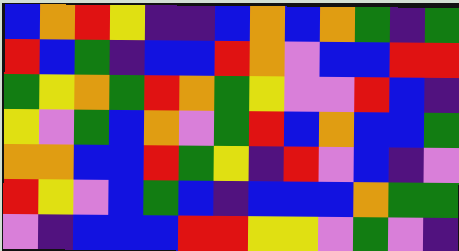[["blue", "orange", "red", "yellow", "indigo", "indigo", "blue", "orange", "blue", "orange", "green", "indigo", "green"], ["red", "blue", "green", "indigo", "blue", "blue", "red", "orange", "violet", "blue", "blue", "red", "red"], ["green", "yellow", "orange", "green", "red", "orange", "green", "yellow", "violet", "violet", "red", "blue", "indigo"], ["yellow", "violet", "green", "blue", "orange", "violet", "green", "red", "blue", "orange", "blue", "blue", "green"], ["orange", "orange", "blue", "blue", "red", "green", "yellow", "indigo", "red", "violet", "blue", "indigo", "violet"], ["red", "yellow", "violet", "blue", "green", "blue", "indigo", "blue", "blue", "blue", "orange", "green", "green"], ["violet", "indigo", "blue", "blue", "blue", "red", "red", "yellow", "yellow", "violet", "green", "violet", "indigo"]]